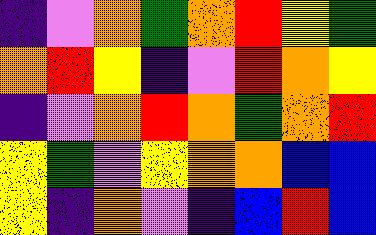[["indigo", "violet", "orange", "green", "orange", "red", "yellow", "green"], ["orange", "red", "yellow", "indigo", "violet", "red", "orange", "yellow"], ["indigo", "violet", "orange", "red", "orange", "green", "orange", "red"], ["yellow", "green", "violet", "yellow", "orange", "orange", "blue", "blue"], ["yellow", "indigo", "orange", "violet", "indigo", "blue", "red", "blue"]]